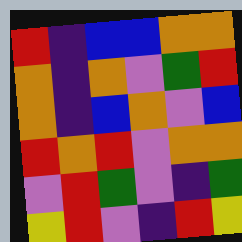[["red", "indigo", "blue", "blue", "orange", "orange"], ["orange", "indigo", "orange", "violet", "green", "red"], ["orange", "indigo", "blue", "orange", "violet", "blue"], ["red", "orange", "red", "violet", "orange", "orange"], ["violet", "red", "green", "violet", "indigo", "green"], ["yellow", "red", "violet", "indigo", "red", "yellow"]]